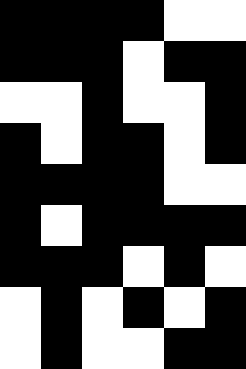[["black", "black", "black", "black", "white", "white"], ["black", "black", "black", "white", "black", "black"], ["white", "white", "black", "white", "white", "black"], ["black", "white", "black", "black", "white", "black"], ["black", "black", "black", "black", "white", "white"], ["black", "white", "black", "black", "black", "black"], ["black", "black", "black", "white", "black", "white"], ["white", "black", "white", "black", "white", "black"], ["white", "black", "white", "white", "black", "black"]]